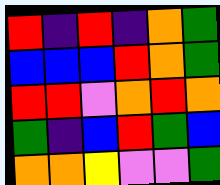[["red", "indigo", "red", "indigo", "orange", "green"], ["blue", "blue", "blue", "red", "orange", "green"], ["red", "red", "violet", "orange", "red", "orange"], ["green", "indigo", "blue", "red", "green", "blue"], ["orange", "orange", "yellow", "violet", "violet", "green"]]